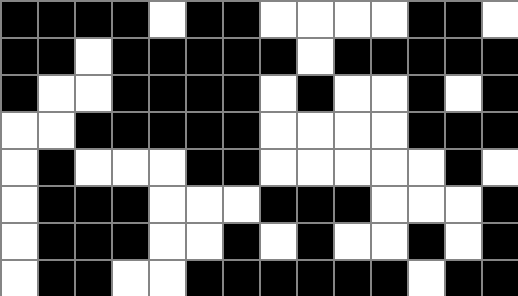[["black", "black", "black", "black", "white", "black", "black", "white", "white", "white", "white", "black", "black", "white"], ["black", "black", "white", "black", "black", "black", "black", "black", "white", "black", "black", "black", "black", "black"], ["black", "white", "white", "black", "black", "black", "black", "white", "black", "white", "white", "black", "white", "black"], ["white", "white", "black", "black", "black", "black", "black", "white", "white", "white", "white", "black", "black", "black"], ["white", "black", "white", "white", "white", "black", "black", "white", "white", "white", "white", "white", "black", "white"], ["white", "black", "black", "black", "white", "white", "white", "black", "black", "black", "white", "white", "white", "black"], ["white", "black", "black", "black", "white", "white", "black", "white", "black", "white", "white", "black", "white", "black"], ["white", "black", "black", "white", "white", "black", "black", "black", "black", "black", "black", "white", "black", "black"]]